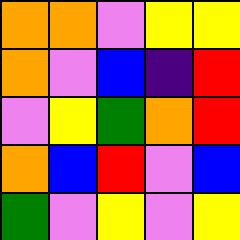[["orange", "orange", "violet", "yellow", "yellow"], ["orange", "violet", "blue", "indigo", "red"], ["violet", "yellow", "green", "orange", "red"], ["orange", "blue", "red", "violet", "blue"], ["green", "violet", "yellow", "violet", "yellow"]]